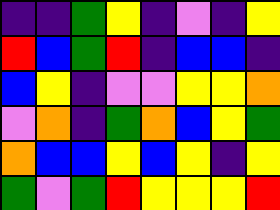[["indigo", "indigo", "green", "yellow", "indigo", "violet", "indigo", "yellow"], ["red", "blue", "green", "red", "indigo", "blue", "blue", "indigo"], ["blue", "yellow", "indigo", "violet", "violet", "yellow", "yellow", "orange"], ["violet", "orange", "indigo", "green", "orange", "blue", "yellow", "green"], ["orange", "blue", "blue", "yellow", "blue", "yellow", "indigo", "yellow"], ["green", "violet", "green", "red", "yellow", "yellow", "yellow", "red"]]